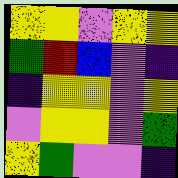[["yellow", "yellow", "violet", "yellow", "yellow"], ["green", "red", "blue", "violet", "indigo"], ["indigo", "yellow", "yellow", "violet", "yellow"], ["violet", "yellow", "yellow", "violet", "green"], ["yellow", "green", "violet", "violet", "indigo"]]